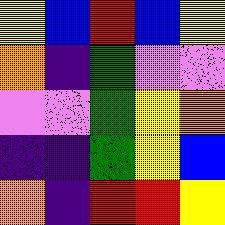[["yellow", "blue", "red", "blue", "yellow"], ["orange", "indigo", "green", "violet", "violet"], ["violet", "violet", "green", "yellow", "orange"], ["indigo", "indigo", "green", "yellow", "blue"], ["orange", "indigo", "red", "red", "yellow"]]